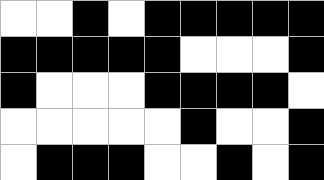[["white", "white", "black", "white", "black", "black", "black", "black", "black"], ["black", "black", "black", "black", "black", "white", "white", "white", "black"], ["black", "white", "white", "white", "black", "black", "black", "black", "white"], ["white", "white", "white", "white", "white", "black", "white", "white", "black"], ["white", "black", "black", "black", "white", "white", "black", "white", "black"]]